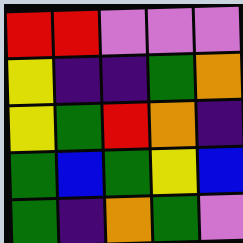[["red", "red", "violet", "violet", "violet"], ["yellow", "indigo", "indigo", "green", "orange"], ["yellow", "green", "red", "orange", "indigo"], ["green", "blue", "green", "yellow", "blue"], ["green", "indigo", "orange", "green", "violet"]]